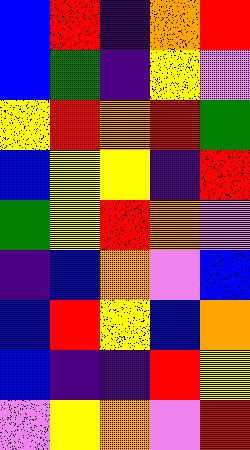[["blue", "red", "indigo", "orange", "red"], ["blue", "green", "indigo", "yellow", "violet"], ["yellow", "red", "orange", "red", "green"], ["blue", "yellow", "yellow", "indigo", "red"], ["green", "yellow", "red", "orange", "violet"], ["indigo", "blue", "orange", "violet", "blue"], ["blue", "red", "yellow", "blue", "orange"], ["blue", "indigo", "indigo", "red", "yellow"], ["violet", "yellow", "orange", "violet", "red"]]